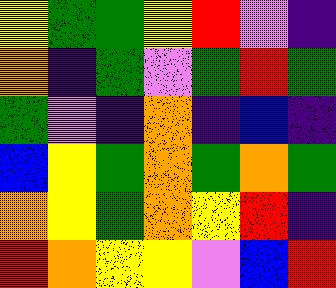[["yellow", "green", "green", "yellow", "red", "violet", "indigo"], ["orange", "indigo", "green", "violet", "green", "red", "green"], ["green", "violet", "indigo", "orange", "indigo", "blue", "indigo"], ["blue", "yellow", "green", "orange", "green", "orange", "green"], ["orange", "yellow", "green", "orange", "yellow", "red", "indigo"], ["red", "orange", "yellow", "yellow", "violet", "blue", "red"]]